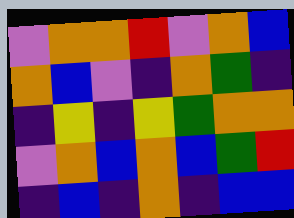[["violet", "orange", "orange", "red", "violet", "orange", "blue"], ["orange", "blue", "violet", "indigo", "orange", "green", "indigo"], ["indigo", "yellow", "indigo", "yellow", "green", "orange", "orange"], ["violet", "orange", "blue", "orange", "blue", "green", "red"], ["indigo", "blue", "indigo", "orange", "indigo", "blue", "blue"]]